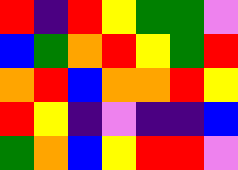[["red", "indigo", "red", "yellow", "green", "green", "violet"], ["blue", "green", "orange", "red", "yellow", "green", "red"], ["orange", "red", "blue", "orange", "orange", "red", "yellow"], ["red", "yellow", "indigo", "violet", "indigo", "indigo", "blue"], ["green", "orange", "blue", "yellow", "red", "red", "violet"]]